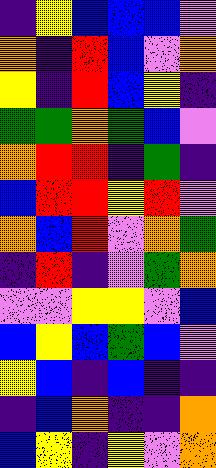[["indigo", "yellow", "blue", "blue", "blue", "violet"], ["orange", "indigo", "red", "blue", "violet", "orange"], ["yellow", "indigo", "red", "blue", "yellow", "indigo"], ["green", "green", "orange", "green", "blue", "violet"], ["orange", "red", "red", "indigo", "green", "indigo"], ["blue", "red", "red", "yellow", "red", "violet"], ["orange", "blue", "red", "violet", "orange", "green"], ["indigo", "red", "indigo", "violet", "green", "orange"], ["violet", "violet", "yellow", "yellow", "violet", "blue"], ["blue", "yellow", "blue", "green", "blue", "violet"], ["yellow", "blue", "indigo", "blue", "indigo", "indigo"], ["indigo", "blue", "orange", "indigo", "indigo", "orange"], ["blue", "yellow", "indigo", "yellow", "violet", "orange"]]